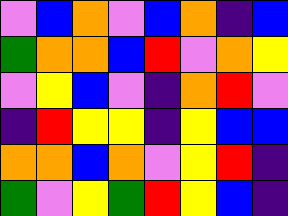[["violet", "blue", "orange", "violet", "blue", "orange", "indigo", "blue"], ["green", "orange", "orange", "blue", "red", "violet", "orange", "yellow"], ["violet", "yellow", "blue", "violet", "indigo", "orange", "red", "violet"], ["indigo", "red", "yellow", "yellow", "indigo", "yellow", "blue", "blue"], ["orange", "orange", "blue", "orange", "violet", "yellow", "red", "indigo"], ["green", "violet", "yellow", "green", "red", "yellow", "blue", "indigo"]]